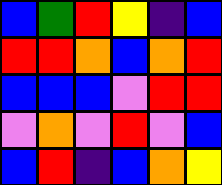[["blue", "green", "red", "yellow", "indigo", "blue"], ["red", "red", "orange", "blue", "orange", "red"], ["blue", "blue", "blue", "violet", "red", "red"], ["violet", "orange", "violet", "red", "violet", "blue"], ["blue", "red", "indigo", "blue", "orange", "yellow"]]